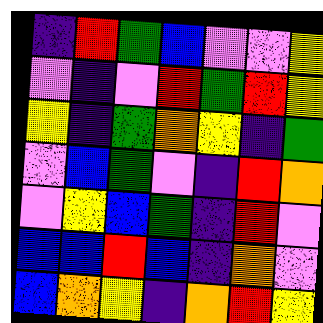[["indigo", "red", "green", "blue", "violet", "violet", "yellow"], ["violet", "indigo", "violet", "red", "green", "red", "yellow"], ["yellow", "indigo", "green", "orange", "yellow", "indigo", "green"], ["violet", "blue", "green", "violet", "indigo", "red", "orange"], ["violet", "yellow", "blue", "green", "indigo", "red", "violet"], ["blue", "blue", "red", "blue", "indigo", "orange", "violet"], ["blue", "orange", "yellow", "indigo", "orange", "red", "yellow"]]